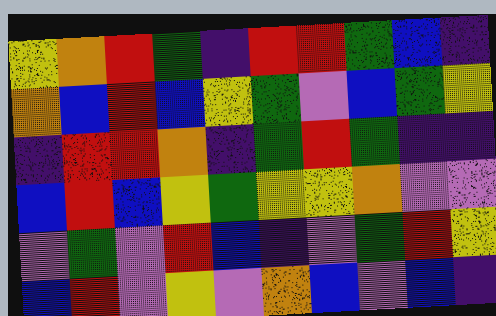[["yellow", "orange", "red", "green", "indigo", "red", "red", "green", "blue", "indigo"], ["orange", "blue", "red", "blue", "yellow", "green", "violet", "blue", "green", "yellow"], ["indigo", "red", "red", "orange", "indigo", "green", "red", "green", "indigo", "indigo"], ["blue", "red", "blue", "yellow", "green", "yellow", "yellow", "orange", "violet", "violet"], ["violet", "green", "violet", "red", "blue", "indigo", "violet", "green", "red", "yellow"], ["blue", "red", "violet", "yellow", "violet", "orange", "blue", "violet", "blue", "indigo"]]